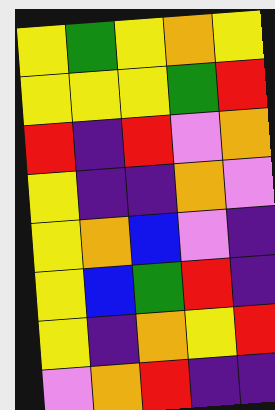[["yellow", "green", "yellow", "orange", "yellow"], ["yellow", "yellow", "yellow", "green", "red"], ["red", "indigo", "red", "violet", "orange"], ["yellow", "indigo", "indigo", "orange", "violet"], ["yellow", "orange", "blue", "violet", "indigo"], ["yellow", "blue", "green", "red", "indigo"], ["yellow", "indigo", "orange", "yellow", "red"], ["violet", "orange", "red", "indigo", "indigo"]]